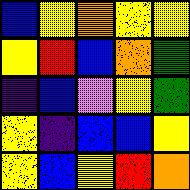[["blue", "yellow", "orange", "yellow", "yellow"], ["yellow", "red", "blue", "orange", "green"], ["indigo", "blue", "violet", "yellow", "green"], ["yellow", "indigo", "blue", "blue", "yellow"], ["yellow", "blue", "yellow", "red", "orange"]]